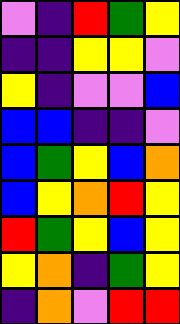[["violet", "indigo", "red", "green", "yellow"], ["indigo", "indigo", "yellow", "yellow", "violet"], ["yellow", "indigo", "violet", "violet", "blue"], ["blue", "blue", "indigo", "indigo", "violet"], ["blue", "green", "yellow", "blue", "orange"], ["blue", "yellow", "orange", "red", "yellow"], ["red", "green", "yellow", "blue", "yellow"], ["yellow", "orange", "indigo", "green", "yellow"], ["indigo", "orange", "violet", "red", "red"]]